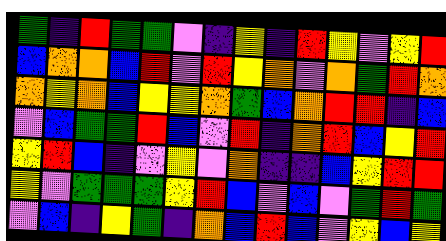[["green", "indigo", "red", "green", "green", "violet", "indigo", "yellow", "indigo", "red", "yellow", "violet", "yellow", "red"], ["blue", "orange", "orange", "blue", "red", "violet", "red", "yellow", "orange", "violet", "orange", "green", "red", "orange"], ["orange", "yellow", "orange", "blue", "yellow", "yellow", "orange", "green", "blue", "orange", "red", "red", "indigo", "blue"], ["violet", "blue", "green", "green", "red", "blue", "violet", "red", "indigo", "orange", "red", "blue", "yellow", "red"], ["yellow", "red", "blue", "indigo", "violet", "yellow", "violet", "orange", "indigo", "indigo", "blue", "yellow", "red", "red"], ["yellow", "violet", "green", "green", "green", "yellow", "red", "blue", "violet", "blue", "violet", "green", "red", "green"], ["violet", "blue", "indigo", "yellow", "green", "indigo", "orange", "blue", "red", "blue", "violet", "yellow", "blue", "yellow"]]